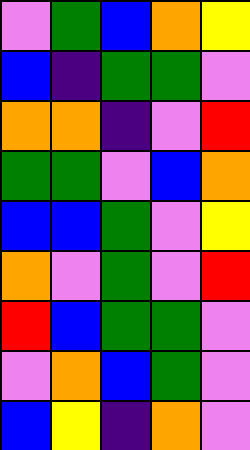[["violet", "green", "blue", "orange", "yellow"], ["blue", "indigo", "green", "green", "violet"], ["orange", "orange", "indigo", "violet", "red"], ["green", "green", "violet", "blue", "orange"], ["blue", "blue", "green", "violet", "yellow"], ["orange", "violet", "green", "violet", "red"], ["red", "blue", "green", "green", "violet"], ["violet", "orange", "blue", "green", "violet"], ["blue", "yellow", "indigo", "orange", "violet"]]